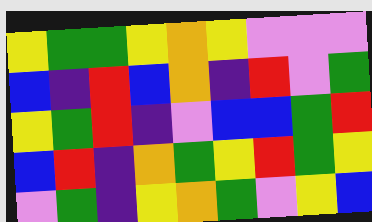[["yellow", "green", "green", "yellow", "orange", "yellow", "violet", "violet", "violet"], ["blue", "indigo", "red", "blue", "orange", "indigo", "red", "violet", "green"], ["yellow", "green", "red", "indigo", "violet", "blue", "blue", "green", "red"], ["blue", "red", "indigo", "orange", "green", "yellow", "red", "green", "yellow"], ["violet", "green", "indigo", "yellow", "orange", "green", "violet", "yellow", "blue"]]